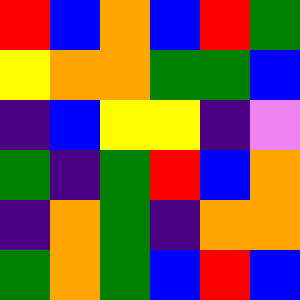[["red", "blue", "orange", "blue", "red", "green"], ["yellow", "orange", "orange", "green", "green", "blue"], ["indigo", "blue", "yellow", "yellow", "indigo", "violet"], ["green", "indigo", "green", "red", "blue", "orange"], ["indigo", "orange", "green", "indigo", "orange", "orange"], ["green", "orange", "green", "blue", "red", "blue"]]